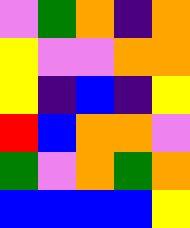[["violet", "green", "orange", "indigo", "orange"], ["yellow", "violet", "violet", "orange", "orange"], ["yellow", "indigo", "blue", "indigo", "yellow"], ["red", "blue", "orange", "orange", "violet"], ["green", "violet", "orange", "green", "orange"], ["blue", "blue", "blue", "blue", "yellow"]]